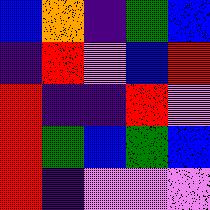[["blue", "orange", "indigo", "green", "blue"], ["indigo", "red", "violet", "blue", "red"], ["red", "indigo", "indigo", "red", "violet"], ["red", "green", "blue", "green", "blue"], ["red", "indigo", "violet", "violet", "violet"]]